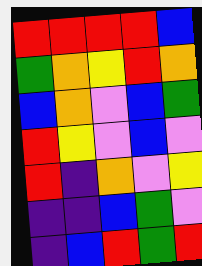[["red", "red", "red", "red", "blue"], ["green", "orange", "yellow", "red", "orange"], ["blue", "orange", "violet", "blue", "green"], ["red", "yellow", "violet", "blue", "violet"], ["red", "indigo", "orange", "violet", "yellow"], ["indigo", "indigo", "blue", "green", "violet"], ["indigo", "blue", "red", "green", "red"]]